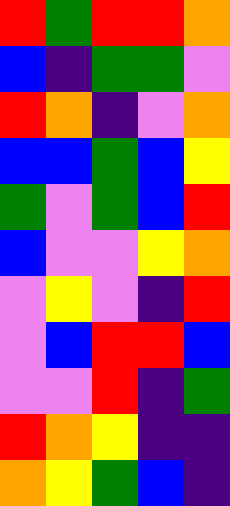[["red", "green", "red", "red", "orange"], ["blue", "indigo", "green", "green", "violet"], ["red", "orange", "indigo", "violet", "orange"], ["blue", "blue", "green", "blue", "yellow"], ["green", "violet", "green", "blue", "red"], ["blue", "violet", "violet", "yellow", "orange"], ["violet", "yellow", "violet", "indigo", "red"], ["violet", "blue", "red", "red", "blue"], ["violet", "violet", "red", "indigo", "green"], ["red", "orange", "yellow", "indigo", "indigo"], ["orange", "yellow", "green", "blue", "indigo"]]